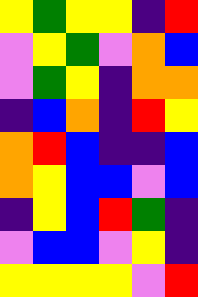[["yellow", "green", "yellow", "yellow", "indigo", "red"], ["violet", "yellow", "green", "violet", "orange", "blue"], ["violet", "green", "yellow", "indigo", "orange", "orange"], ["indigo", "blue", "orange", "indigo", "red", "yellow"], ["orange", "red", "blue", "indigo", "indigo", "blue"], ["orange", "yellow", "blue", "blue", "violet", "blue"], ["indigo", "yellow", "blue", "red", "green", "indigo"], ["violet", "blue", "blue", "violet", "yellow", "indigo"], ["yellow", "yellow", "yellow", "yellow", "violet", "red"]]